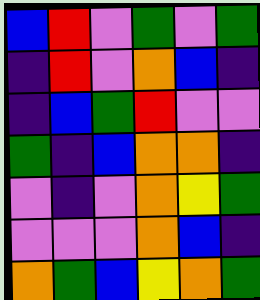[["blue", "red", "violet", "green", "violet", "green"], ["indigo", "red", "violet", "orange", "blue", "indigo"], ["indigo", "blue", "green", "red", "violet", "violet"], ["green", "indigo", "blue", "orange", "orange", "indigo"], ["violet", "indigo", "violet", "orange", "yellow", "green"], ["violet", "violet", "violet", "orange", "blue", "indigo"], ["orange", "green", "blue", "yellow", "orange", "green"]]